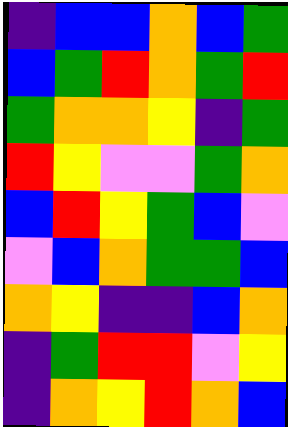[["indigo", "blue", "blue", "orange", "blue", "green"], ["blue", "green", "red", "orange", "green", "red"], ["green", "orange", "orange", "yellow", "indigo", "green"], ["red", "yellow", "violet", "violet", "green", "orange"], ["blue", "red", "yellow", "green", "blue", "violet"], ["violet", "blue", "orange", "green", "green", "blue"], ["orange", "yellow", "indigo", "indigo", "blue", "orange"], ["indigo", "green", "red", "red", "violet", "yellow"], ["indigo", "orange", "yellow", "red", "orange", "blue"]]